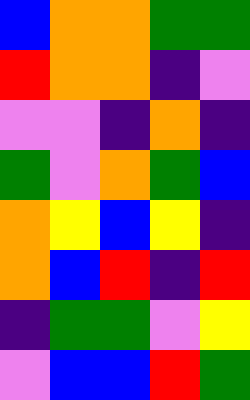[["blue", "orange", "orange", "green", "green"], ["red", "orange", "orange", "indigo", "violet"], ["violet", "violet", "indigo", "orange", "indigo"], ["green", "violet", "orange", "green", "blue"], ["orange", "yellow", "blue", "yellow", "indigo"], ["orange", "blue", "red", "indigo", "red"], ["indigo", "green", "green", "violet", "yellow"], ["violet", "blue", "blue", "red", "green"]]